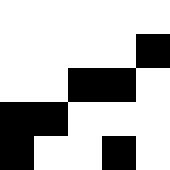[["white", "white", "white", "white", "white"], ["white", "white", "white", "white", "black"], ["white", "white", "black", "black", "white"], ["black", "black", "white", "white", "white"], ["black", "white", "white", "black", "white"]]